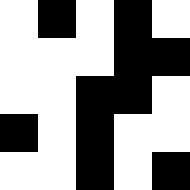[["white", "black", "white", "black", "white"], ["white", "white", "white", "black", "black"], ["white", "white", "black", "black", "white"], ["black", "white", "black", "white", "white"], ["white", "white", "black", "white", "black"]]